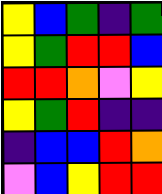[["yellow", "blue", "green", "indigo", "green"], ["yellow", "green", "red", "red", "blue"], ["red", "red", "orange", "violet", "yellow"], ["yellow", "green", "red", "indigo", "indigo"], ["indigo", "blue", "blue", "red", "orange"], ["violet", "blue", "yellow", "red", "red"]]